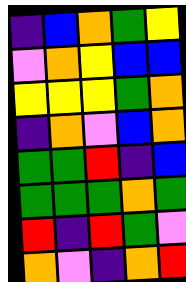[["indigo", "blue", "orange", "green", "yellow"], ["violet", "orange", "yellow", "blue", "blue"], ["yellow", "yellow", "yellow", "green", "orange"], ["indigo", "orange", "violet", "blue", "orange"], ["green", "green", "red", "indigo", "blue"], ["green", "green", "green", "orange", "green"], ["red", "indigo", "red", "green", "violet"], ["orange", "violet", "indigo", "orange", "red"]]